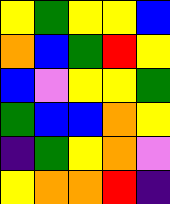[["yellow", "green", "yellow", "yellow", "blue"], ["orange", "blue", "green", "red", "yellow"], ["blue", "violet", "yellow", "yellow", "green"], ["green", "blue", "blue", "orange", "yellow"], ["indigo", "green", "yellow", "orange", "violet"], ["yellow", "orange", "orange", "red", "indigo"]]